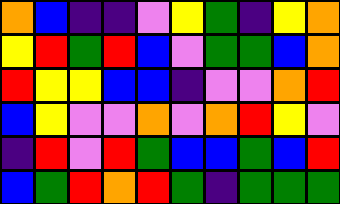[["orange", "blue", "indigo", "indigo", "violet", "yellow", "green", "indigo", "yellow", "orange"], ["yellow", "red", "green", "red", "blue", "violet", "green", "green", "blue", "orange"], ["red", "yellow", "yellow", "blue", "blue", "indigo", "violet", "violet", "orange", "red"], ["blue", "yellow", "violet", "violet", "orange", "violet", "orange", "red", "yellow", "violet"], ["indigo", "red", "violet", "red", "green", "blue", "blue", "green", "blue", "red"], ["blue", "green", "red", "orange", "red", "green", "indigo", "green", "green", "green"]]